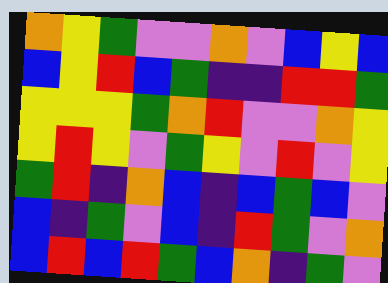[["orange", "yellow", "green", "violet", "violet", "orange", "violet", "blue", "yellow", "blue"], ["blue", "yellow", "red", "blue", "green", "indigo", "indigo", "red", "red", "green"], ["yellow", "yellow", "yellow", "green", "orange", "red", "violet", "violet", "orange", "yellow"], ["yellow", "red", "yellow", "violet", "green", "yellow", "violet", "red", "violet", "yellow"], ["green", "red", "indigo", "orange", "blue", "indigo", "blue", "green", "blue", "violet"], ["blue", "indigo", "green", "violet", "blue", "indigo", "red", "green", "violet", "orange"], ["blue", "red", "blue", "red", "green", "blue", "orange", "indigo", "green", "violet"]]